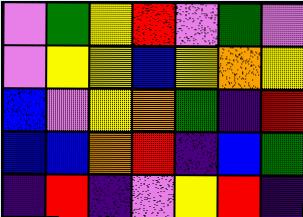[["violet", "green", "yellow", "red", "violet", "green", "violet"], ["violet", "yellow", "yellow", "blue", "yellow", "orange", "yellow"], ["blue", "violet", "yellow", "orange", "green", "indigo", "red"], ["blue", "blue", "orange", "red", "indigo", "blue", "green"], ["indigo", "red", "indigo", "violet", "yellow", "red", "indigo"]]